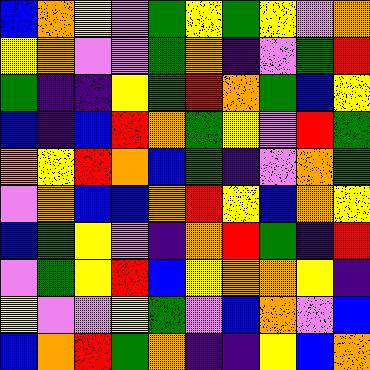[["blue", "orange", "yellow", "violet", "green", "yellow", "green", "yellow", "violet", "orange"], ["yellow", "orange", "violet", "violet", "green", "orange", "indigo", "violet", "green", "red"], ["green", "indigo", "indigo", "yellow", "green", "red", "orange", "green", "blue", "yellow"], ["blue", "indigo", "blue", "red", "orange", "green", "yellow", "violet", "red", "green"], ["orange", "yellow", "red", "orange", "blue", "green", "indigo", "violet", "orange", "green"], ["violet", "orange", "blue", "blue", "orange", "red", "yellow", "blue", "orange", "yellow"], ["blue", "green", "yellow", "violet", "indigo", "orange", "red", "green", "indigo", "red"], ["violet", "green", "yellow", "red", "blue", "yellow", "orange", "orange", "yellow", "indigo"], ["yellow", "violet", "violet", "yellow", "green", "violet", "blue", "orange", "violet", "blue"], ["blue", "orange", "red", "green", "orange", "indigo", "indigo", "yellow", "blue", "orange"]]